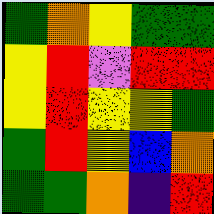[["green", "orange", "yellow", "green", "green"], ["yellow", "red", "violet", "red", "red"], ["yellow", "red", "yellow", "yellow", "green"], ["green", "red", "yellow", "blue", "orange"], ["green", "green", "orange", "indigo", "red"]]